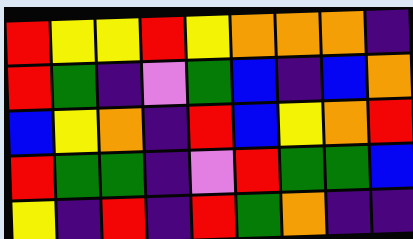[["red", "yellow", "yellow", "red", "yellow", "orange", "orange", "orange", "indigo"], ["red", "green", "indigo", "violet", "green", "blue", "indigo", "blue", "orange"], ["blue", "yellow", "orange", "indigo", "red", "blue", "yellow", "orange", "red"], ["red", "green", "green", "indigo", "violet", "red", "green", "green", "blue"], ["yellow", "indigo", "red", "indigo", "red", "green", "orange", "indigo", "indigo"]]